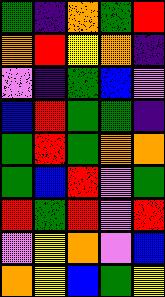[["green", "indigo", "orange", "green", "red"], ["orange", "red", "yellow", "orange", "indigo"], ["violet", "indigo", "green", "blue", "violet"], ["blue", "red", "green", "green", "indigo"], ["green", "red", "green", "orange", "orange"], ["green", "blue", "red", "violet", "green"], ["red", "green", "red", "violet", "red"], ["violet", "yellow", "orange", "violet", "blue"], ["orange", "yellow", "blue", "green", "yellow"]]